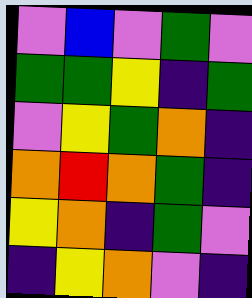[["violet", "blue", "violet", "green", "violet"], ["green", "green", "yellow", "indigo", "green"], ["violet", "yellow", "green", "orange", "indigo"], ["orange", "red", "orange", "green", "indigo"], ["yellow", "orange", "indigo", "green", "violet"], ["indigo", "yellow", "orange", "violet", "indigo"]]